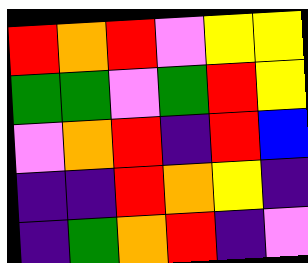[["red", "orange", "red", "violet", "yellow", "yellow"], ["green", "green", "violet", "green", "red", "yellow"], ["violet", "orange", "red", "indigo", "red", "blue"], ["indigo", "indigo", "red", "orange", "yellow", "indigo"], ["indigo", "green", "orange", "red", "indigo", "violet"]]